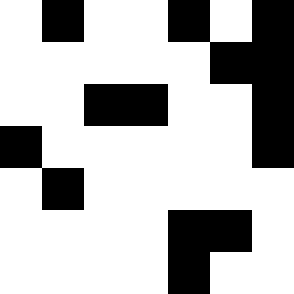[["white", "black", "white", "white", "black", "white", "black"], ["white", "white", "white", "white", "white", "black", "black"], ["white", "white", "black", "black", "white", "white", "black"], ["black", "white", "white", "white", "white", "white", "black"], ["white", "black", "white", "white", "white", "white", "white"], ["white", "white", "white", "white", "black", "black", "white"], ["white", "white", "white", "white", "black", "white", "white"]]